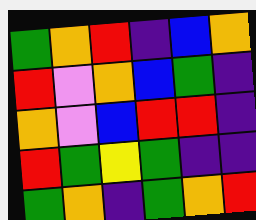[["green", "orange", "red", "indigo", "blue", "orange"], ["red", "violet", "orange", "blue", "green", "indigo"], ["orange", "violet", "blue", "red", "red", "indigo"], ["red", "green", "yellow", "green", "indigo", "indigo"], ["green", "orange", "indigo", "green", "orange", "red"]]